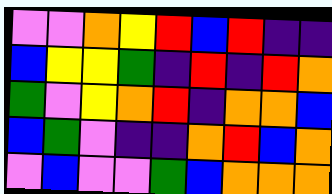[["violet", "violet", "orange", "yellow", "red", "blue", "red", "indigo", "indigo"], ["blue", "yellow", "yellow", "green", "indigo", "red", "indigo", "red", "orange"], ["green", "violet", "yellow", "orange", "red", "indigo", "orange", "orange", "blue"], ["blue", "green", "violet", "indigo", "indigo", "orange", "red", "blue", "orange"], ["violet", "blue", "violet", "violet", "green", "blue", "orange", "orange", "orange"]]